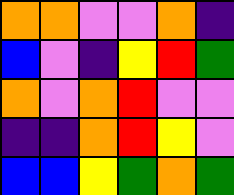[["orange", "orange", "violet", "violet", "orange", "indigo"], ["blue", "violet", "indigo", "yellow", "red", "green"], ["orange", "violet", "orange", "red", "violet", "violet"], ["indigo", "indigo", "orange", "red", "yellow", "violet"], ["blue", "blue", "yellow", "green", "orange", "green"]]